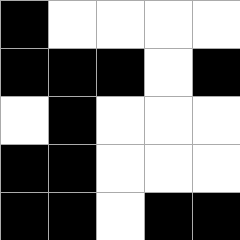[["black", "white", "white", "white", "white"], ["black", "black", "black", "white", "black"], ["white", "black", "white", "white", "white"], ["black", "black", "white", "white", "white"], ["black", "black", "white", "black", "black"]]